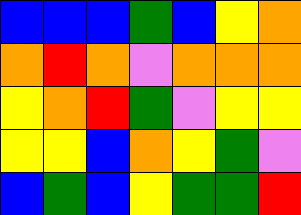[["blue", "blue", "blue", "green", "blue", "yellow", "orange"], ["orange", "red", "orange", "violet", "orange", "orange", "orange"], ["yellow", "orange", "red", "green", "violet", "yellow", "yellow"], ["yellow", "yellow", "blue", "orange", "yellow", "green", "violet"], ["blue", "green", "blue", "yellow", "green", "green", "red"]]